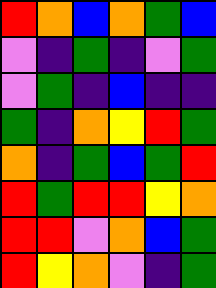[["red", "orange", "blue", "orange", "green", "blue"], ["violet", "indigo", "green", "indigo", "violet", "green"], ["violet", "green", "indigo", "blue", "indigo", "indigo"], ["green", "indigo", "orange", "yellow", "red", "green"], ["orange", "indigo", "green", "blue", "green", "red"], ["red", "green", "red", "red", "yellow", "orange"], ["red", "red", "violet", "orange", "blue", "green"], ["red", "yellow", "orange", "violet", "indigo", "green"]]